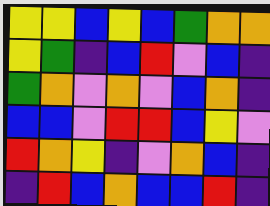[["yellow", "yellow", "blue", "yellow", "blue", "green", "orange", "orange"], ["yellow", "green", "indigo", "blue", "red", "violet", "blue", "indigo"], ["green", "orange", "violet", "orange", "violet", "blue", "orange", "indigo"], ["blue", "blue", "violet", "red", "red", "blue", "yellow", "violet"], ["red", "orange", "yellow", "indigo", "violet", "orange", "blue", "indigo"], ["indigo", "red", "blue", "orange", "blue", "blue", "red", "indigo"]]